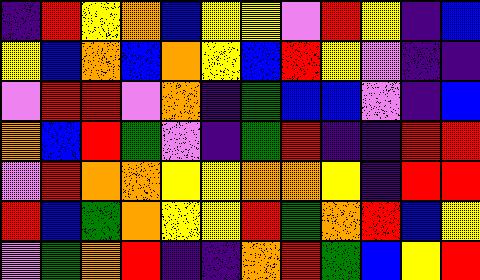[["indigo", "red", "yellow", "orange", "blue", "yellow", "yellow", "violet", "red", "yellow", "indigo", "blue"], ["yellow", "blue", "orange", "blue", "orange", "yellow", "blue", "red", "yellow", "violet", "indigo", "indigo"], ["violet", "red", "red", "violet", "orange", "indigo", "green", "blue", "blue", "violet", "indigo", "blue"], ["orange", "blue", "red", "green", "violet", "indigo", "green", "red", "indigo", "indigo", "red", "red"], ["violet", "red", "orange", "orange", "yellow", "yellow", "orange", "orange", "yellow", "indigo", "red", "red"], ["red", "blue", "green", "orange", "yellow", "yellow", "red", "green", "orange", "red", "blue", "yellow"], ["violet", "green", "orange", "red", "indigo", "indigo", "orange", "red", "green", "blue", "yellow", "red"]]